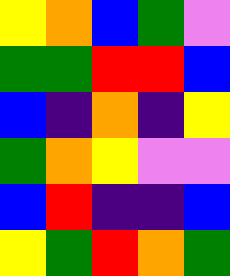[["yellow", "orange", "blue", "green", "violet"], ["green", "green", "red", "red", "blue"], ["blue", "indigo", "orange", "indigo", "yellow"], ["green", "orange", "yellow", "violet", "violet"], ["blue", "red", "indigo", "indigo", "blue"], ["yellow", "green", "red", "orange", "green"]]